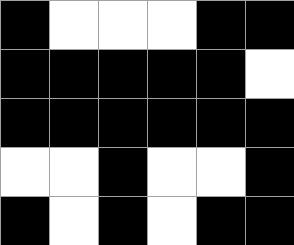[["black", "white", "white", "white", "black", "black"], ["black", "black", "black", "black", "black", "white"], ["black", "black", "black", "black", "black", "black"], ["white", "white", "black", "white", "white", "black"], ["black", "white", "black", "white", "black", "black"]]